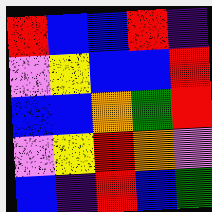[["red", "blue", "blue", "red", "indigo"], ["violet", "yellow", "blue", "blue", "red"], ["blue", "blue", "orange", "green", "red"], ["violet", "yellow", "red", "orange", "violet"], ["blue", "indigo", "red", "blue", "green"]]